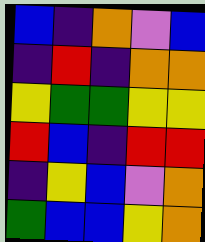[["blue", "indigo", "orange", "violet", "blue"], ["indigo", "red", "indigo", "orange", "orange"], ["yellow", "green", "green", "yellow", "yellow"], ["red", "blue", "indigo", "red", "red"], ["indigo", "yellow", "blue", "violet", "orange"], ["green", "blue", "blue", "yellow", "orange"]]